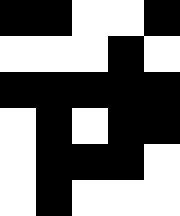[["black", "black", "white", "white", "black"], ["white", "white", "white", "black", "white"], ["black", "black", "black", "black", "black"], ["white", "black", "white", "black", "black"], ["white", "black", "black", "black", "white"], ["white", "black", "white", "white", "white"]]